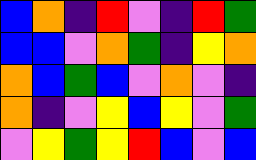[["blue", "orange", "indigo", "red", "violet", "indigo", "red", "green"], ["blue", "blue", "violet", "orange", "green", "indigo", "yellow", "orange"], ["orange", "blue", "green", "blue", "violet", "orange", "violet", "indigo"], ["orange", "indigo", "violet", "yellow", "blue", "yellow", "violet", "green"], ["violet", "yellow", "green", "yellow", "red", "blue", "violet", "blue"]]